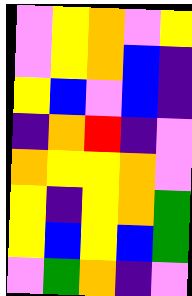[["violet", "yellow", "orange", "violet", "yellow"], ["violet", "yellow", "orange", "blue", "indigo"], ["yellow", "blue", "violet", "blue", "indigo"], ["indigo", "orange", "red", "indigo", "violet"], ["orange", "yellow", "yellow", "orange", "violet"], ["yellow", "indigo", "yellow", "orange", "green"], ["yellow", "blue", "yellow", "blue", "green"], ["violet", "green", "orange", "indigo", "violet"]]